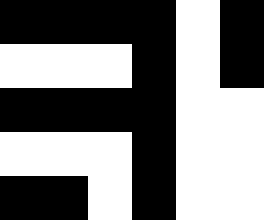[["black", "black", "black", "black", "white", "black"], ["white", "white", "white", "black", "white", "black"], ["black", "black", "black", "black", "white", "white"], ["white", "white", "white", "black", "white", "white"], ["black", "black", "white", "black", "white", "white"]]